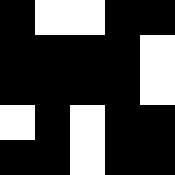[["black", "white", "white", "black", "black"], ["black", "black", "black", "black", "white"], ["black", "black", "black", "black", "white"], ["white", "black", "white", "black", "black"], ["black", "black", "white", "black", "black"]]